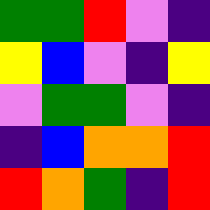[["green", "green", "red", "violet", "indigo"], ["yellow", "blue", "violet", "indigo", "yellow"], ["violet", "green", "green", "violet", "indigo"], ["indigo", "blue", "orange", "orange", "red"], ["red", "orange", "green", "indigo", "red"]]